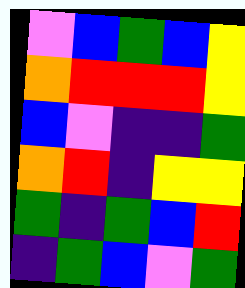[["violet", "blue", "green", "blue", "yellow"], ["orange", "red", "red", "red", "yellow"], ["blue", "violet", "indigo", "indigo", "green"], ["orange", "red", "indigo", "yellow", "yellow"], ["green", "indigo", "green", "blue", "red"], ["indigo", "green", "blue", "violet", "green"]]